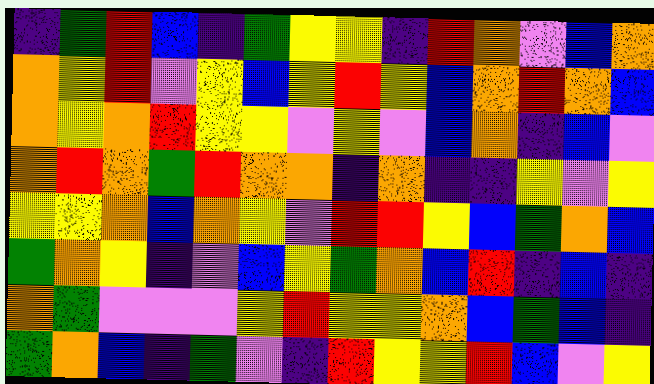[["indigo", "green", "red", "blue", "indigo", "green", "yellow", "yellow", "indigo", "red", "orange", "violet", "blue", "orange"], ["orange", "yellow", "red", "violet", "yellow", "blue", "yellow", "red", "yellow", "blue", "orange", "red", "orange", "blue"], ["orange", "yellow", "orange", "red", "yellow", "yellow", "violet", "yellow", "violet", "blue", "orange", "indigo", "blue", "violet"], ["orange", "red", "orange", "green", "red", "orange", "orange", "indigo", "orange", "indigo", "indigo", "yellow", "violet", "yellow"], ["yellow", "yellow", "orange", "blue", "orange", "yellow", "violet", "red", "red", "yellow", "blue", "green", "orange", "blue"], ["green", "orange", "yellow", "indigo", "violet", "blue", "yellow", "green", "orange", "blue", "red", "indigo", "blue", "indigo"], ["orange", "green", "violet", "violet", "violet", "yellow", "red", "yellow", "yellow", "orange", "blue", "green", "blue", "indigo"], ["green", "orange", "blue", "indigo", "green", "violet", "indigo", "red", "yellow", "yellow", "red", "blue", "violet", "yellow"]]